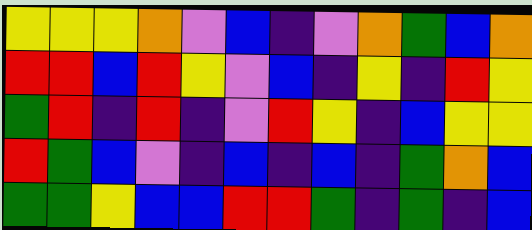[["yellow", "yellow", "yellow", "orange", "violet", "blue", "indigo", "violet", "orange", "green", "blue", "orange"], ["red", "red", "blue", "red", "yellow", "violet", "blue", "indigo", "yellow", "indigo", "red", "yellow"], ["green", "red", "indigo", "red", "indigo", "violet", "red", "yellow", "indigo", "blue", "yellow", "yellow"], ["red", "green", "blue", "violet", "indigo", "blue", "indigo", "blue", "indigo", "green", "orange", "blue"], ["green", "green", "yellow", "blue", "blue", "red", "red", "green", "indigo", "green", "indigo", "blue"]]